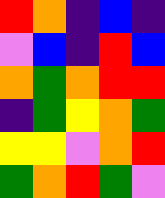[["red", "orange", "indigo", "blue", "indigo"], ["violet", "blue", "indigo", "red", "blue"], ["orange", "green", "orange", "red", "red"], ["indigo", "green", "yellow", "orange", "green"], ["yellow", "yellow", "violet", "orange", "red"], ["green", "orange", "red", "green", "violet"]]